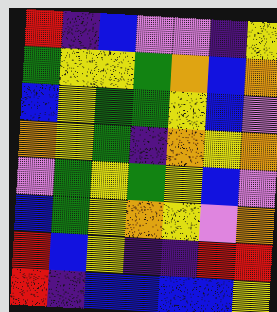[["red", "indigo", "blue", "violet", "violet", "indigo", "yellow"], ["green", "yellow", "yellow", "green", "orange", "blue", "orange"], ["blue", "yellow", "green", "green", "yellow", "blue", "violet"], ["orange", "yellow", "green", "indigo", "orange", "yellow", "orange"], ["violet", "green", "yellow", "green", "yellow", "blue", "violet"], ["blue", "green", "yellow", "orange", "yellow", "violet", "orange"], ["red", "blue", "yellow", "indigo", "indigo", "red", "red"], ["red", "indigo", "blue", "blue", "blue", "blue", "yellow"]]